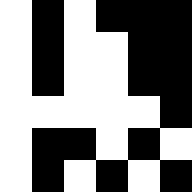[["white", "black", "white", "black", "black", "black"], ["white", "black", "white", "white", "black", "black"], ["white", "black", "white", "white", "black", "black"], ["white", "white", "white", "white", "white", "black"], ["white", "black", "black", "white", "black", "white"], ["white", "black", "white", "black", "white", "black"]]